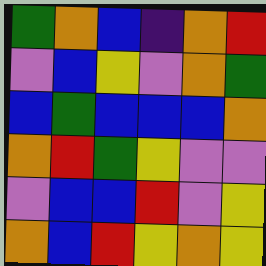[["green", "orange", "blue", "indigo", "orange", "red"], ["violet", "blue", "yellow", "violet", "orange", "green"], ["blue", "green", "blue", "blue", "blue", "orange"], ["orange", "red", "green", "yellow", "violet", "violet"], ["violet", "blue", "blue", "red", "violet", "yellow"], ["orange", "blue", "red", "yellow", "orange", "yellow"]]